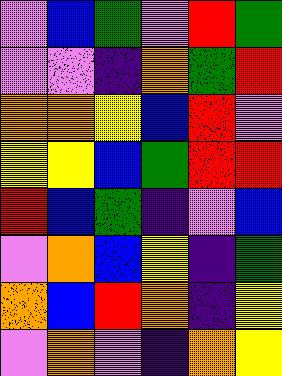[["violet", "blue", "green", "violet", "red", "green"], ["violet", "violet", "indigo", "orange", "green", "red"], ["orange", "orange", "yellow", "blue", "red", "violet"], ["yellow", "yellow", "blue", "green", "red", "red"], ["red", "blue", "green", "indigo", "violet", "blue"], ["violet", "orange", "blue", "yellow", "indigo", "green"], ["orange", "blue", "red", "orange", "indigo", "yellow"], ["violet", "orange", "violet", "indigo", "orange", "yellow"]]